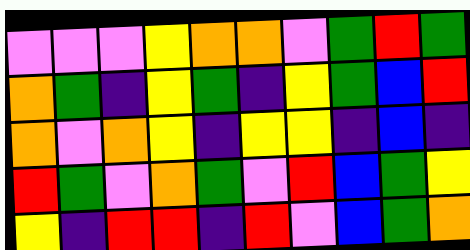[["violet", "violet", "violet", "yellow", "orange", "orange", "violet", "green", "red", "green"], ["orange", "green", "indigo", "yellow", "green", "indigo", "yellow", "green", "blue", "red"], ["orange", "violet", "orange", "yellow", "indigo", "yellow", "yellow", "indigo", "blue", "indigo"], ["red", "green", "violet", "orange", "green", "violet", "red", "blue", "green", "yellow"], ["yellow", "indigo", "red", "red", "indigo", "red", "violet", "blue", "green", "orange"]]